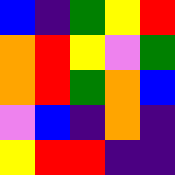[["blue", "indigo", "green", "yellow", "red"], ["orange", "red", "yellow", "violet", "green"], ["orange", "red", "green", "orange", "blue"], ["violet", "blue", "indigo", "orange", "indigo"], ["yellow", "red", "red", "indigo", "indigo"]]